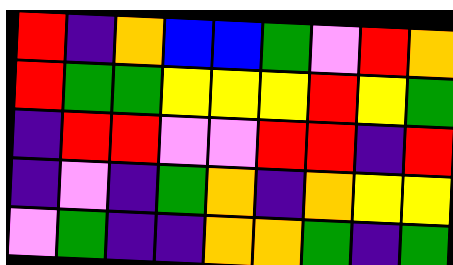[["red", "indigo", "orange", "blue", "blue", "green", "violet", "red", "orange"], ["red", "green", "green", "yellow", "yellow", "yellow", "red", "yellow", "green"], ["indigo", "red", "red", "violet", "violet", "red", "red", "indigo", "red"], ["indigo", "violet", "indigo", "green", "orange", "indigo", "orange", "yellow", "yellow"], ["violet", "green", "indigo", "indigo", "orange", "orange", "green", "indigo", "green"]]